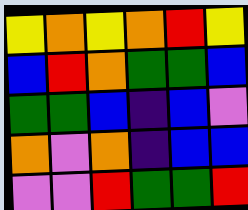[["yellow", "orange", "yellow", "orange", "red", "yellow"], ["blue", "red", "orange", "green", "green", "blue"], ["green", "green", "blue", "indigo", "blue", "violet"], ["orange", "violet", "orange", "indigo", "blue", "blue"], ["violet", "violet", "red", "green", "green", "red"]]